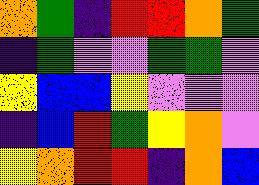[["orange", "green", "indigo", "red", "red", "orange", "green"], ["indigo", "green", "violet", "violet", "green", "green", "violet"], ["yellow", "blue", "blue", "yellow", "violet", "violet", "violet"], ["indigo", "blue", "red", "green", "yellow", "orange", "violet"], ["yellow", "orange", "red", "red", "indigo", "orange", "blue"]]